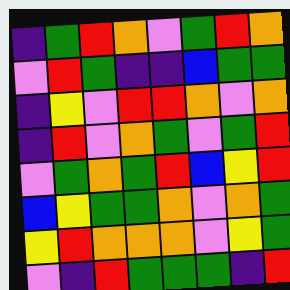[["indigo", "green", "red", "orange", "violet", "green", "red", "orange"], ["violet", "red", "green", "indigo", "indigo", "blue", "green", "green"], ["indigo", "yellow", "violet", "red", "red", "orange", "violet", "orange"], ["indigo", "red", "violet", "orange", "green", "violet", "green", "red"], ["violet", "green", "orange", "green", "red", "blue", "yellow", "red"], ["blue", "yellow", "green", "green", "orange", "violet", "orange", "green"], ["yellow", "red", "orange", "orange", "orange", "violet", "yellow", "green"], ["violet", "indigo", "red", "green", "green", "green", "indigo", "red"]]